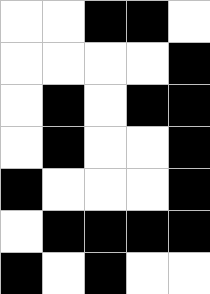[["white", "white", "black", "black", "white"], ["white", "white", "white", "white", "black"], ["white", "black", "white", "black", "black"], ["white", "black", "white", "white", "black"], ["black", "white", "white", "white", "black"], ["white", "black", "black", "black", "black"], ["black", "white", "black", "white", "white"]]